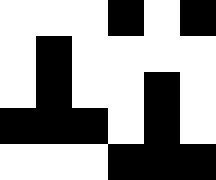[["white", "white", "white", "black", "white", "black"], ["white", "black", "white", "white", "white", "white"], ["white", "black", "white", "white", "black", "white"], ["black", "black", "black", "white", "black", "white"], ["white", "white", "white", "black", "black", "black"]]